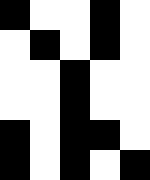[["black", "white", "white", "black", "white"], ["white", "black", "white", "black", "white"], ["white", "white", "black", "white", "white"], ["white", "white", "black", "white", "white"], ["black", "white", "black", "black", "white"], ["black", "white", "black", "white", "black"]]